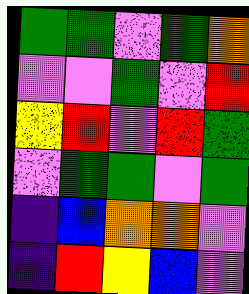[["green", "green", "violet", "green", "orange"], ["violet", "violet", "green", "violet", "red"], ["yellow", "red", "violet", "red", "green"], ["violet", "green", "green", "violet", "green"], ["indigo", "blue", "orange", "orange", "violet"], ["indigo", "red", "yellow", "blue", "violet"]]